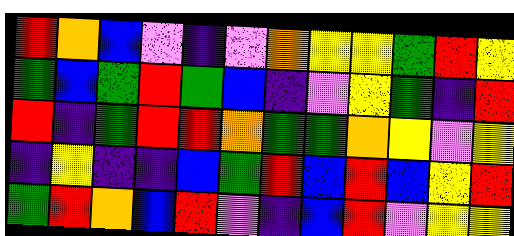[["red", "orange", "blue", "violet", "indigo", "violet", "orange", "yellow", "yellow", "green", "red", "yellow"], ["green", "blue", "green", "red", "green", "blue", "indigo", "violet", "yellow", "green", "indigo", "red"], ["red", "indigo", "green", "red", "red", "orange", "green", "green", "orange", "yellow", "violet", "yellow"], ["indigo", "yellow", "indigo", "indigo", "blue", "green", "red", "blue", "red", "blue", "yellow", "red"], ["green", "red", "orange", "blue", "red", "violet", "indigo", "blue", "red", "violet", "yellow", "yellow"]]